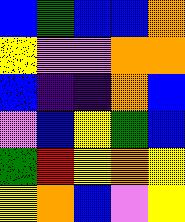[["blue", "green", "blue", "blue", "orange"], ["yellow", "violet", "violet", "orange", "orange"], ["blue", "indigo", "indigo", "orange", "blue"], ["violet", "blue", "yellow", "green", "blue"], ["green", "red", "yellow", "orange", "yellow"], ["yellow", "orange", "blue", "violet", "yellow"]]